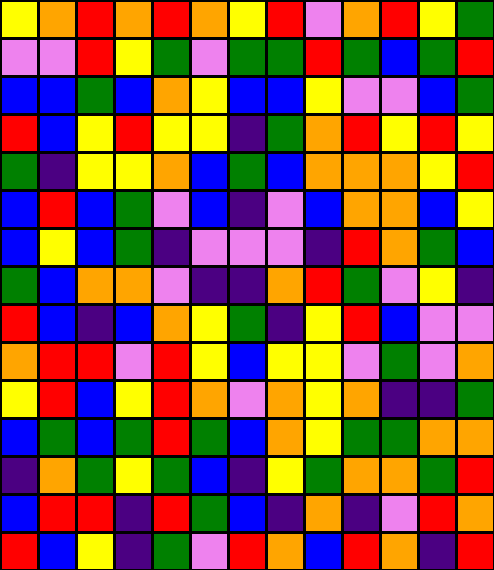[["yellow", "orange", "red", "orange", "red", "orange", "yellow", "red", "violet", "orange", "red", "yellow", "green"], ["violet", "violet", "red", "yellow", "green", "violet", "green", "green", "red", "green", "blue", "green", "red"], ["blue", "blue", "green", "blue", "orange", "yellow", "blue", "blue", "yellow", "violet", "violet", "blue", "green"], ["red", "blue", "yellow", "red", "yellow", "yellow", "indigo", "green", "orange", "red", "yellow", "red", "yellow"], ["green", "indigo", "yellow", "yellow", "orange", "blue", "green", "blue", "orange", "orange", "orange", "yellow", "red"], ["blue", "red", "blue", "green", "violet", "blue", "indigo", "violet", "blue", "orange", "orange", "blue", "yellow"], ["blue", "yellow", "blue", "green", "indigo", "violet", "violet", "violet", "indigo", "red", "orange", "green", "blue"], ["green", "blue", "orange", "orange", "violet", "indigo", "indigo", "orange", "red", "green", "violet", "yellow", "indigo"], ["red", "blue", "indigo", "blue", "orange", "yellow", "green", "indigo", "yellow", "red", "blue", "violet", "violet"], ["orange", "red", "red", "violet", "red", "yellow", "blue", "yellow", "yellow", "violet", "green", "violet", "orange"], ["yellow", "red", "blue", "yellow", "red", "orange", "violet", "orange", "yellow", "orange", "indigo", "indigo", "green"], ["blue", "green", "blue", "green", "red", "green", "blue", "orange", "yellow", "green", "green", "orange", "orange"], ["indigo", "orange", "green", "yellow", "green", "blue", "indigo", "yellow", "green", "orange", "orange", "green", "red"], ["blue", "red", "red", "indigo", "red", "green", "blue", "indigo", "orange", "indigo", "violet", "red", "orange"], ["red", "blue", "yellow", "indigo", "green", "violet", "red", "orange", "blue", "red", "orange", "indigo", "red"]]